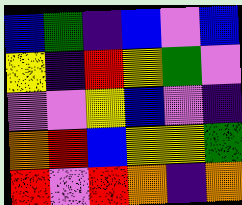[["blue", "green", "indigo", "blue", "violet", "blue"], ["yellow", "indigo", "red", "yellow", "green", "violet"], ["violet", "violet", "yellow", "blue", "violet", "indigo"], ["orange", "red", "blue", "yellow", "yellow", "green"], ["red", "violet", "red", "orange", "indigo", "orange"]]